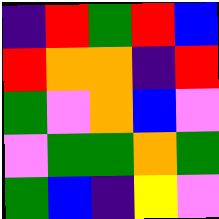[["indigo", "red", "green", "red", "blue"], ["red", "orange", "orange", "indigo", "red"], ["green", "violet", "orange", "blue", "violet"], ["violet", "green", "green", "orange", "green"], ["green", "blue", "indigo", "yellow", "violet"]]